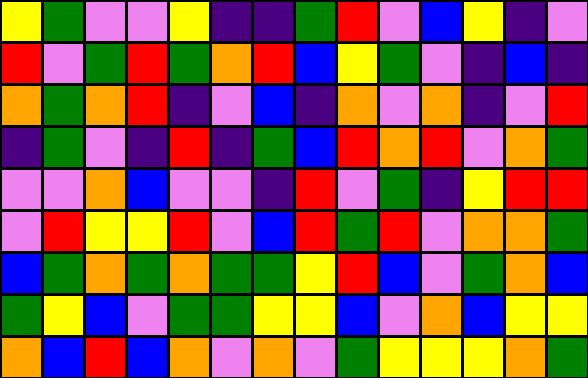[["yellow", "green", "violet", "violet", "yellow", "indigo", "indigo", "green", "red", "violet", "blue", "yellow", "indigo", "violet"], ["red", "violet", "green", "red", "green", "orange", "red", "blue", "yellow", "green", "violet", "indigo", "blue", "indigo"], ["orange", "green", "orange", "red", "indigo", "violet", "blue", "indigo", "orange", "violet", "orange", "indigo", "violet", "red"], ["indigo", "green", "violet", "indigo", "red", "indigo", "green", "blue", "red", "orange", "red", "violet", "orange", "green"], ["violet", "violet", "orange", "blue", "violet", "violet", "indigo", "red", "violet", "green", "indigo", "yellow", "red", "red"], ["violet", "red", "yellow", "yellow", "red", "violet", "blue", "red", "green", "red", "violet", "orange", "orange", "green"], ["blue", "green", "orange", "green", "orange", "green", "green", "yellow", "red", "blue", "violet", "green", "orange", "blue"], ["green", "yellow", "blue", "violet", "green", "green", "yellow", "yellow", "blue", "violet", "orange", "blue", "yellow", "yellow"], ["orange", "blue", "red", "blue", "orange", "violet", "orange", "violet", "green", "yellow", "yellow", "yellow", "orange", "green"]]